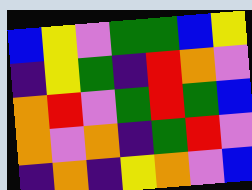[["blue", "yellow", "violet", "green", "green", "blue", "yellow"], ["indigo", "yellow", "green", "indigo", "red", "orange", "violet"], ["orange", "red", "violet", "green", "red", "green", "blue"], ["orange", "violet", "orange", "indigo", "green", "red", "violet"], ["indigo", "orange", "indigo", "yellow", "orange", "violet", "blue"]]